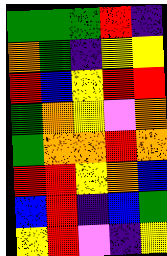[["green", "green", "green", "red", "indigo"], ["orange", "green", "indigo", "yellow", "yellow"], ["red", "blue", "yellow", "red", "red"], ["green", "orange", "yellow", "violet", "orange"], ["green", "orange", "orange", "red", "orange"], ["red", "red", "yellow", "orange", "blue"], ["blue", "red", "indigo", "blue", "green"], ["yellow", "red", "violet", "indigo", "yellow"]]